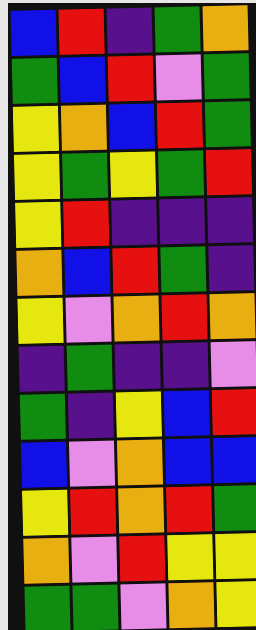[["blue", "red", "indigo", "green", "orange"], ["green", "blue", "red", "violet", "green"], ["yellow", "orange", "blue", "red", "green"], ["yellow", "green", "yellow", "green", "red"], ["yellow", "red", "indigo", "indigo", "indigo"], ["orange", "blue", "red", "green", "indigo"], ["yellow", "violet", "orange", "red", "orange"], ["indigo", "green", "indigo", "indigo", "violet"], ["green", "indigo", "yellow", "blue", "red"], ["blue", "violet", "orange", "blue", "blue"], ["yellow", "red", "orange", "red", "green"], ["orange", "violet", "red", "yellow", "yellow"], ["green", "green", "violet", "orange", "yellow"]]